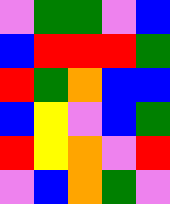[["violet", "green", "green", "violet", "blue"], ["blue", "red", "red", "red", "green"], ["red", "green", "orange", "blue", "blue"], ["blue", "yellow", "violet", "blue", "green"], ["red", "yellow", "orange", "violet", "red"], ["violet", "blue", "orange", "green", "violet"]]